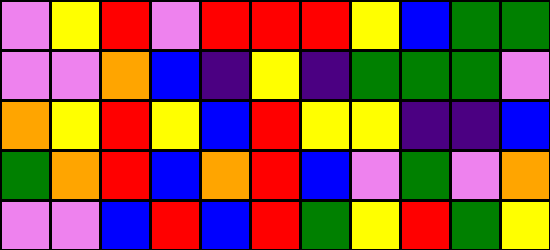[["violet", "yellow", "red", "violet", "red", "red", "red", "yellow", "blue", "green", "green"], ["violet", "violet", "orange", "blue", "indigo", "yellow", "indigo", "green", "green", "green", "violet"], ["orange", "yellow", "red", "yellow", "blue", "red", "yellow", "yellow", "indigo", "indigo", "blue"], ["green", "orange", "red", "blue", "orange", "red", "blue", "violet", "green", "violet", "orange"], ["violet", "violet", "blue", "red", "blue", "red", "green", "yellow", "red", "green", "yellow"]]